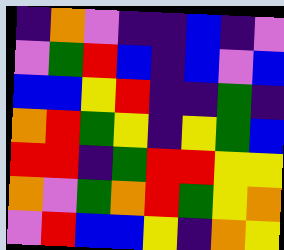[["indigo", "orange", "violet", "indigo", "indigo", "blue", "indigo", "violet"], ["violet", "green", "red", "blue", "indigo", "blue", "violet", "blue"], ["blue", "blue", "yellow", "red", "indigo", "indigo", "green", "indigo"], ["orange", "red", "green", "yellow", "indigo", "yellow", "green", "blue"], ["red", "red", "indigo", "green", "red", "red", "yellow", "yellow"], ["orange", "violet", "green", "orange", "red", "green", "yellow", "orange"], ["violet", "red", "blue", "blue", "yellow", "indigo", "orange", "yellow"]]